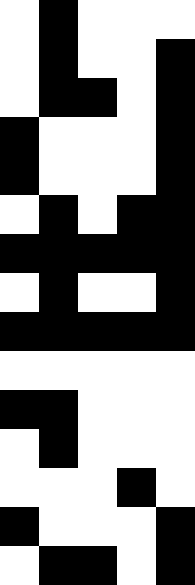[["white", "black", "white", "white", "white"], ["white", "black", "white", "white", "black"], ["white", "black", "black", "white", "black"], ["black", "white", "white", "white", "black"], ["black", "white", "white", "white", "black"], ["white", "black", "white", "black", "black"], ["black", "black", "black", "black", "black"], ["white", "black", "white", "white", "black"], ["black", "black", "black", "black", "black"], ["white", "white", "white", "white", "white"], ["black", "black", "white", "white", "white"], ["white", "black", "white", "white", "white"], ["white", "white", "white", "black", "white"], ["black", "white", "white", "white", "black"], ["white", "black", "black", "white", "black"]]